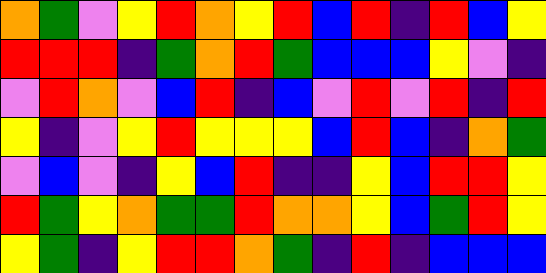[["orange", "green", "violet", "yellow", "red", "orange", "yellow", "red", "blue", "red", "indigo", "red", "blue", "yellow"], ["red", "red", "red", "indigo", "green", "orange", "red", "green", "blue", "blue", "blue", "yellow", "violet", "indigo"], ["violet", "red", "orange", "violet", "blue", "red", "indigo", "blue", "violet", "red", "violet", "red", "indigo", "red"], ["yellow", "indigo", "violet", "yellow", "red", "yellow", "yellow", "yellow", "blue", "red", "blue", "indigo", "orange", "green"], ["violet", "blue", "violet", "indigo", "yellow", "blue", "red", "indigo", "indigo", "yellow", "blue", "red", "red", "yellow"], ["red", "green", "yellow", "orange", "green", "green", "red", "orange", "orange", "yellow", "blue", "green", "red", "yellow"], ["yellow", "green", "indigo", "yellow", "red", "red", "orange", "green", "indigo", "red", "indigo", "blue", "blue", "blue"]]